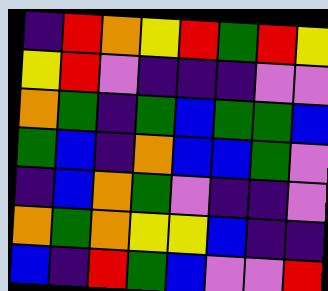[["indigo", "red", "orange", "yellow", "red", "green", "red", "yellow"], ["yellow", "red", "violet", "indigo", "indigo", "indigo", "violet", "violet"], ["orange", "green", "indigo", "green", "blue", "green", "green", "blue"], ["green", "blue", "indigo", "orange", "blue", "blue", "green", "violet"], ["indigo", "blue", "orange", "green", "violet", "indigo", "indigo", "violet"], ["orange", "green", "orange", "yellow", "yellow", "blue", "indigo", "indigo"], ["blue", "indigo", "red", "green", "blue", "violet", "violet", "red"]]